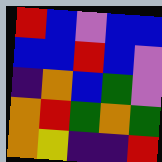[["red", "blue", "violet", "blue", "blue"], ["blue", "blue", "red", "blue", "violet"], ["indigo", "orange", "blue", "green", "violet"], ["orange", "red", "green", "orange", "green"], ["orange", "yellow", "indigo", "indigo", "red"]]